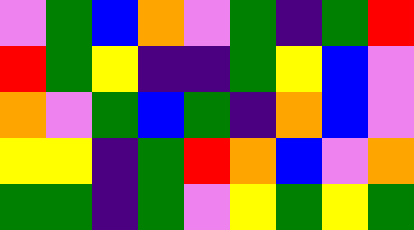[["violet", "green", "blue", "orange", "violet", "green", "indigo", "green", "red"], ["red", "green", "yellow", "indigo", "indigo", "green", "yellow", "blue", "violet"], ["orange", "violet", "green", "blue", "green", "indigo", "orange", "blue", "violet"], ["yellow", "yellow", "indigo", "green", "red", "orange", "blue", "violet", "orange"], ["green", "green", "indigo", "green", "violet", "yellow", "green", "yellow", "green"]]